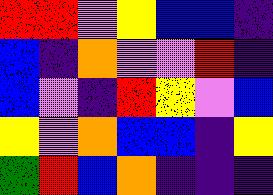[["red", "red", "violet", "yellow", "blue", "blue", "indigo"], ["blue", "indigo", "orange", "violet", "violet", "red", "indigo"], ["blue", "violet", "indigo", "red", "yellow", "violet", "blue"], ["yellow", "violet", "orange", "blue", "blue", "indigo", "yellow"], ["green", "red", "blue", "orange", "indigo", "indigo", "indigo"]]